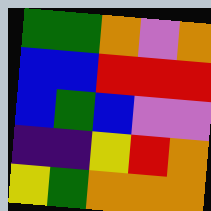[["green", "green", "orange", "violet", "orange"], ["blue", "blue", "red", "red", "red"], ["blue", "green", "blue", "violet", "violet"], ["indigo", "indigo", "yellow", "red", "orange"], ["yellow", "green", "orange", "orange", "orange"]]